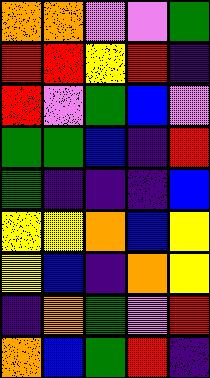[["orange", "orange", "violet", "violet", "green"], ["red", "red", "yellow", "red", "indigo"], ["red", "violet", "green", "blue", "violet"], ["green", "green", "blue", "indigo", "red"], ["green", "indigo", "indigo", "indigo", "blue"], ["yellow", "yellow", "orange", "blue", "yellow"], ["yellow", "blue", "indigo", "orange", "yellow"], ["indigo", "orange", "green", "violet", "red"], ["orange", "blue", "green", "red", "indigo"]]